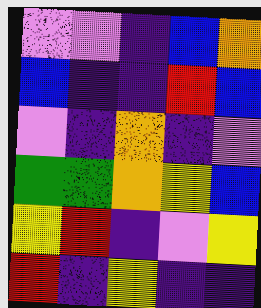[["violet", "violet", "indigo", "blue", "orange"], ["blue", "indigo", "indigo", "red", "blue"], ["violet", "indigo", "orange", "indigo", "violet"], ["green", "green", "orange", "yellow", "blue"], ["yellow", "red", "indigo", "violet", "yellow"], ["red", "indigo", "yellow", "indigo", "indigo"]]